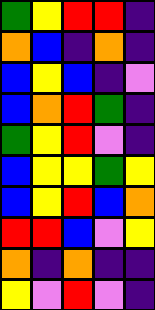[["green", "yellow", "red", "red", "indigo"], ["orange", "blue", "indigo", "orange", "indigo"], ["blue", "yellow", "blue", "indigo", "violet"], ["blue", "orange", "red", "green", "indigo"], ["green", "yellow", "red", "violet", "indigo"], ["blue", "yellow", "yellow", "green", "yellow"], ["blue", "yellow", "red", "blue", "orange"], ["red", "red", "blue", "violet", "yellow"], ["orange", "indigo", "orange", "indigo", "indigo"], ["yellow", "violet", "red", "violet", "indigo"]]